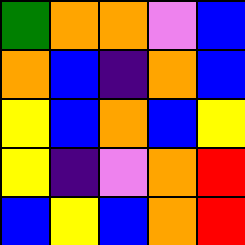[["green", "orange", "orange", "violet", "blue"], ["orange", "blue", "indigo", "orange", "blue"], ["yellow", "blue", "orange", "blue", "yellow"], ["yellow", "indigo", "violet", "orange", "red"], ["blue", "yellow", "blue", "orange", "red"]]